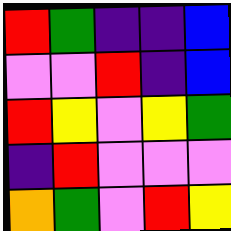[["red", "green", "indigo", "indigo", "blue"], ["violet", "violet", "red", "indigo", "blue"], ["red", "yellow", "violet", "yellow", "green"], ["indigo", "red", "violet", "violet", "violet"], ["orange", "green", "violet", "red", "yellow"]]